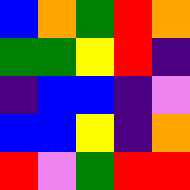[["blue", "orange", "green", "red", "orange"], ["green", "green", "yellow", "red", "indigo"], ["indigo", "blue", "blue", "indigo", "violet"], ["blue", "blue", "yellow", "indigo", "orange"], ["red", "violet", "green", "red", "red"]]